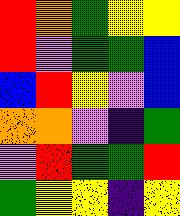[["red", "orange", "green", "yellow", "yellow"], ["red", "violet", "green", "green", "blue"], ["blue", "red", "yellow", "violet", "blue"], ["orange", "orange", "violet", "indigo", "green"], ["violet", "red", "green", "green", "red"], ["green", "yellow", "yellow", "indigo", "yellow"]]